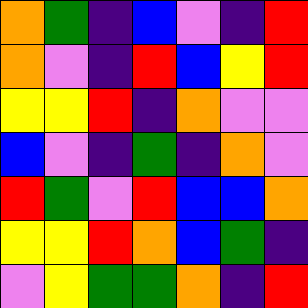[["orange", "green", "indigo", "blue", "violet", "indigo", "red"], ["orange", "violet", "indigo", "red", "blue", "yellow", "red"], ["yellow", "yellow", "red", "indigo", "orange", "violet", "violet"], ["blue", "violet", "indigo", "green", "indigo", "orange", "violet"], ["red", "green", "violet", "red", "blue", "blue", "orange"], ["yellow", "yellow", "red", "orange", "blue", "green", "indigo"], ["violet", "yellow", "green", "green", "orange", "indigo", "red"]]